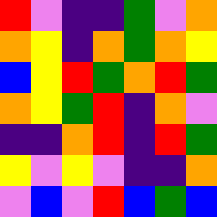[["red", "violet", "indigo", "indigo", "green", "violet", "orange"], ["orange", "yellow", "indigo", "orange", "green", "orange", "yellow"], ["blue", "yellow", "red", "green", "orange", "red", "green"], ["orange", "yellow", "green", "red", "indigo", "orange", "violet"], ["indigo", "indigo", "orange", "red", "indigo", "red", "green"], ["yellow", "violet", "yellow", "violet", "indigo", "indigo", "orange"], ["violet", "blue", "violet", "red", "blue", "green", "blue"]]